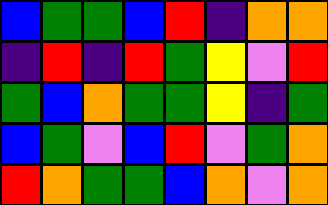[["blue", "green", "green", "blue", "red", "indigo", "orange", "orange"], ["indigo", "red", "indigo", "red", "green", "yellow", "violet", "red"], ["green", "blue", "orange", "green", "green", "yellow", "indigo", "green"], ["blue", "green", "violet", "blue", "red", "violet", "green", "orange"], ["red", "orange", "green", "green", "blue", "orange", "violet", "orange"]]